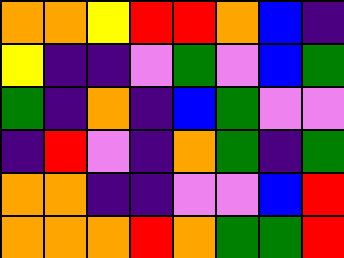[["orange", "orange", "yellow", "red", "red", "orange", "blue", "indigo"], ["yellow", "indigo", "indigo", "violet", "green", "violet", "blue", "green"], ["green", "indigo", "orange", "indigo", "blue", "green", "violet", "violet"], ["indigo", "red", "violet", "indigo", "orange", "green", "indigo", "green"], ["orange", "orange", "indigo", "indigo", "violet", "violet", "blue", "red"], ["orange", "orange", "orange", "red", "orange", "green", "green", "red"]]